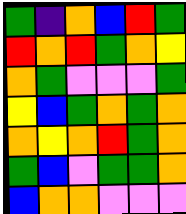[["green", "indigo", "orange", "blue", "red", "green"], ["red", "orange", "red", "green", "orange", "yellow"], ["orange", "green", "violet", "violet", "violet", "green"], ["yellow", "blue", "green", "orange", "green", "orange"], ["orange", "yellow", "orange", "red", "green", "orange"], ["green", "blue", "violet", "green", "green", "orange"], ["blue", "orange", "orange", "violet", "violet", "violet"]]